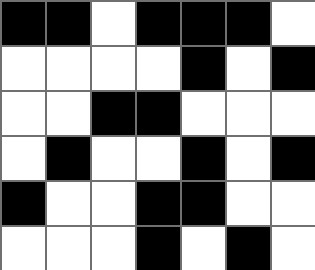[["black", "black", "white", "black", "black", "black", "white"], ["white", "white", "white", "white", "black", "white", "black"], ["white", "white", "black", "black", "white", "white", "white"], ["white", "black", "white", "white", "black", "white", "black"], ["black", "white", "white", "black", "black", "white", "white"], ["white", "white", "white", "black", "white", "black", "white"]]